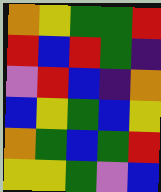[["orange", "yellow", "green", "green", "red"], ["red", "blue", "red", "green", "indigo"], ["violet", "red", "blue", "indigo", "orange"], ["blue", "yellow", "green", "blue", "yellow"], ["orange", "green", "blue", "green", "red"], ["yellow", "yellow", "green", "violet", "blue"]]